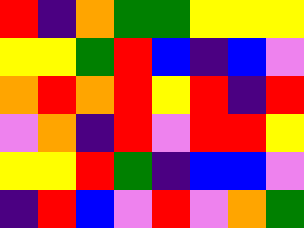[["red", "indigo", "orange", "green", "green", "yellow", "yellow", "yellow"], ["yellow", "yellow", "green", "red", "blue", "indigo", "blue", "violet"], ["orange", "red", "orange", "red", "yellow", "red", "indigo", "red"], ["violet", "orange", "indigo", "red", "violet", "red", "red", "yellow"], ["yellow", "yellow", "red", "green", "indigo", "blue", "blue", "violet"], ["indigo", "red", "blue", "violet", "red", "violet", "orange", "green"]]